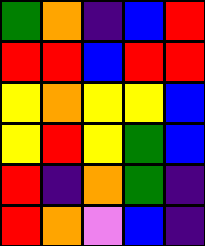[["green", "orange", "indigo", "blue", "red"], ["red", "red", "blue", "red", "red"], ["yellow", "orange", "yellow", "yellow", "blue"], ["yellow", "red", "yellow", "green", "blue"], ["red", "indigo", "orange", "green", "indigo"], ["red", "orange", "violet", "blue", "indigo"]]